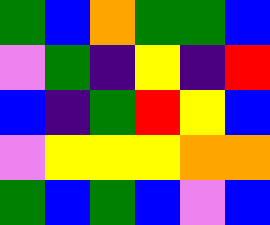[["green", "blue", "orange", "green", "green", "blue"], ["violet", "green", "indigo", "yellow", "indigo", "red"], ["blue", "indigo", "green", "red", "yellow", "blue"], ["violet", "yellow", "yellow", "yellow", "orange", "orange"], ["green", "blue", "green", "blue", "violet", "blue"]]